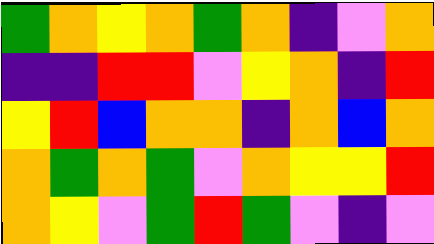[["green", "orange", "yellow", "orange", "green", "orange", "indigo", "violet", "orange"], ["indigo", "indigo", "red", "red", "violet", "yellow", "orange", "indigo", "red"], ["yellow", "red", "blue", "orange", "orange", "indigo", "orange", "blue", "orange"], ["orange", "green", "orange", "green", "violet", "orange", "yellow", "yellow", "red"], ["orange", "yellow", "violet", "green", "red", "green", "violet", "indigo", "violet"]]